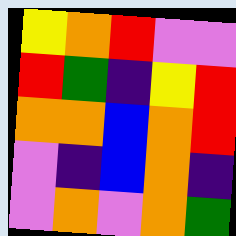[["yellow", "orange", "red", "violet", "violet"], ["red", "green", "indigo", "yellow", "red"], ["orange", "orange", "blue", "orange", "red"], ["violet", "indigo", "blue", "orange", "indigo"], ["violet", "orange", "violet", "orange", "green"]]